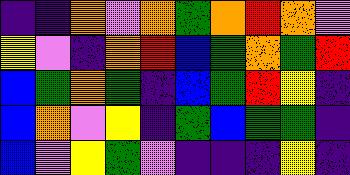[["indigo", "indigo", "orange", "violet", "orange", "green", "orange", "red", "orange", "violet"], ["yellow", "violet", "indigo", "orange", "red", "blue", "green", "orange", "green", "red"], ["blue", "green", "orange", "green", "indigo", "blue", "green", "red", "yellow", "indigo"], ["blue", "orange", "violet", "yellow", "indigo", "green", "blue", "green", "green", "indigo"], ["blue", "violet", "yellow", "green", "violet", "indigo", "indigo", "indigo", "yellow", "indigo"]]